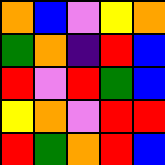[["orange", "blue", "violet", "yellow", "orange"], ["green", "orange", "indigo", "red", "blue"], ["red", "violet", "red", "green", "blue"], ["yellow", "orange", "violet", "red", "red"], ["red", "green", "orange", "red", "blue"]]